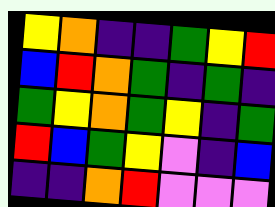[["yellow", "orange", "indigo", "indigo", "green", "yellow", "red"], ["blue", "red", "orange", "green", "indigo", "green", "indigo"], ["green", "yellow", "orange", "green", "yellow", "indigo", "green"], ["red", "blue", "green", "yellow", "violet", "indigo", "blue"], ["indigo", "indigo", "orange", "red", "violet", "violet", "violet"]]